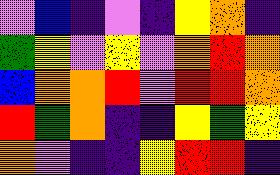[["violet", "blue", "indigo", "violet", "indigo", "yellow", "orange", "indigo"], ["green", "yellow", "violet", "yellow", "violet", "orange", "red", "orange"], ["blue", "orange", "orange", "red", "violet", "red", "red", "orange"], ["red", "green", "orange", "indigo", "indigo", "yellow", "green", "yellow"], ["orange", "violet", "indigo", "indigo", "yellow", "red", "red", "indigo"]]